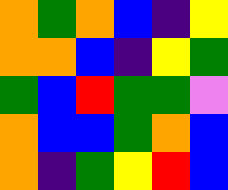[["orange", "green", "orange", "blue", "indigo", "yellow"], ["orange", "orange", "blue", "indigo", "yellow", "green"], ["green", "blue", "red", "green", "green", "violet"], ["orange", "blue", "blue", "green", "orange", "blue"], ["orange", "indigo", "green", "yellow", "red", "blue"]]